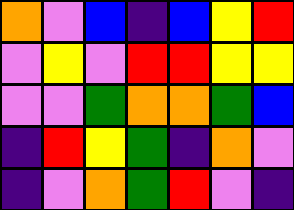[["orange", "violet", "blue", "indigo", "blue", "yellow", "red"], ["violet", "yellow", "violet", "red", "red", "yellow", "yellow"], ["violet", "violet", "green", "orange", "orange", "green", "blue"], ["indigo", "red", "yellow", "green", "indigo", "orange", "violet"], ["indigo", "violet", "orange", "green", "red", "violet", "indigo"]]